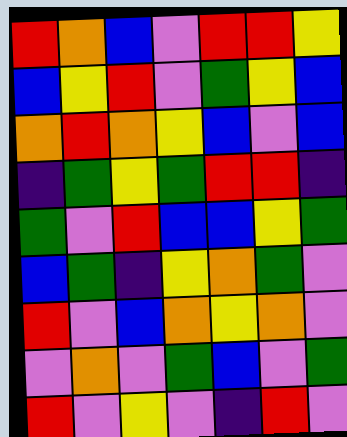[["red", "orange", "blue", "violet", "red", "red", "yellow"], ["blue", "yellow", "red", "violet", "green", "yellow", "blue"], ["orange", "red", "orange", "yellow", "blue", "violet", "blue"], ["indigo", "green", "yellow", "green", "red", "red", "indigo"], ["green", "violet", "red", "blue", "blue", "yellow", "green"], ["blue", "green", "indigo", "yellow", "orange", "green", "violet"], ["red", "violet", "blue", "orange", "yellow", "orange", "violet"], ["violet", "orange", "violet", "green", "blue", "violet", "green"], ["red", "violet", "yellow", "violet", "indigo", "red", "violet"]]